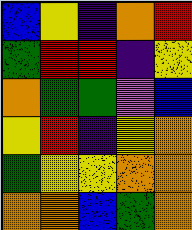[["blue", "yellow", "indigo", "orange", "red"], ["green", "red", "red", "indigo", "yellow"], ["orange", "green", "green", "violet", "blue"], ["yellow", "red", "indigo", "yellow", "orange"], ["green", "yellow", "yellow", "orange", "orange"], ["orange", "orange", "blue", "green", "orange"]]